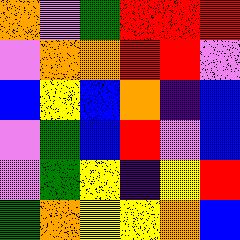[["orange", "violet", "green", "red", "red", "red"], ["violet", "orange", "orange", "red", "red", "violet"], ["blue", "yellow", "blue", "orange", "indigo", "blue"], ["violet", "green", "blue", "red", "violet", "blue"], ["violet", "green", "yellow", "indigo", "yellow", "red"], ["green", "orange", "yellow", "yellow", "orange", "blue"]]